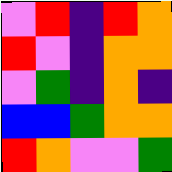[["violet", "red", "indigo", "red", "orange"], ["red", "violet", "indigo", "orange", "orange"], ["violet", "green", "indigo", "orange", "indigo"], ["blue", "blue", "green", "orange", "orange"], ["red", "orange", "violet", "violet", "green"]]